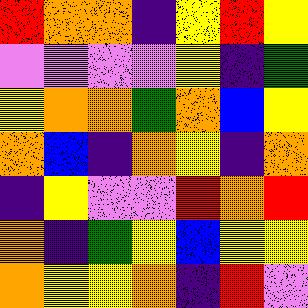[["red", "orange", "orange", "indigo", "yellow", "red", "yellow"], ["violet", "violet", "violet", "violet", "yellow", "indigo", "green"], ["yellow", "orange", "orange", "green", "orange", "blue", "yellow"], ["orange", "blue", "indigo", "orange", "yellow", "indigo", "orange"], ["indigo", "yellow", "violet", "violet", "red", "orange", "red"], ["orange", "indigo", "green", "yellow", "blue", "yellow", "yellow"], ["orange", "yellow", "yellow", "orange", "indigo", "red", "violet"]]